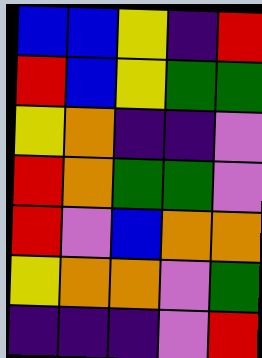[["blue", "blue", "yellow", "indigo", "red"], ["red", "blue", "yellow", "green", "green"], ["yellow", "orange", "indigo", "indigo", "violet"], ["red", "orange", "green", "green", "violet"], ["red", "violet", "blue", "orange", "orange"], ["yellow", "orange", "orange", "violet", "green"], ["indigo", "indigo", "indigo", "violet", "red"]]